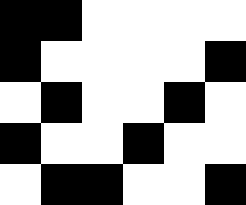[["black", "black", "white", "white", "white", "white"], ["black", "white", "white", "white", "white", "black"], ["white", "black", "white", "white", "black", "white"], ["black", "white", "white", "black", "white", "white"], ["white", "black", "black", "white", "white", "black"]]